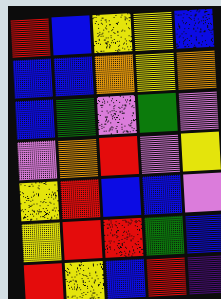[["red", "blue", "yellow", "yellow", "blue"], ["blue", "blue", "orange", "yellow", "orange"], ["blue", "green", "violet", "green", "violet"], ["violet", "orange", "red", "violet", "yellow"], ["yellow", "red", "blue", "blue", "violet"], ["yellow", "red", "red", "green", "blue"], ["red", "yellow", "blue", "red", "indigo"]]